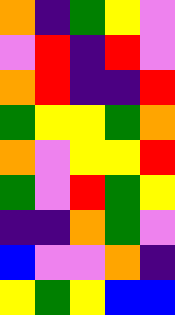[["orange", "indigo", "green", "yellow", "violet"], ["violet", "red", "indigo", "red", "violet"], ["orange", "red", "indigo", "indigo", "red"], ["green", "yellow", "yellow", "green", "orange"], ["orange", "violet", "yellow", "yellow", "red"], ["green", "violet", "red", "green", "yellow"], ["indigo", "indigo", "orange", "green", "violet"], ["blue", "violet", "violet", "orange", "indigo"], ["yellow", "green", "yellow", "blue", "blue"]]